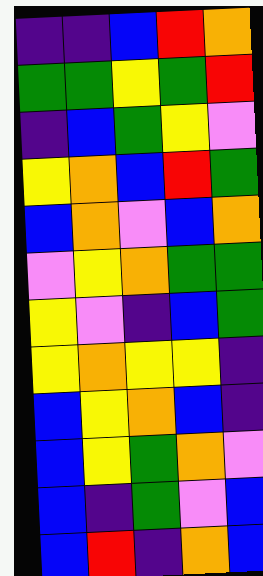[["indigo", "indigo", "blue", "red", "orange"], ["green", "green", "yellow", "green", "red"], ["indigo", "blue", "green", "yellow", "violet"], ["yellow", "orange", "blue", "red", "green"], ["blue", "orange", "violet", "blue", "orange"], ["violet", "yellow", "orange", "green", "green"], ["yellow", "violet", "indigo", "blue", "green"], ["yellow", "orange", "yellow", "yellow", "indigo"], ["blue", "yellow", "orange", "blue", "indigo"], ["blue", "yellow", "green", "orange", "violet"], ["blue", "indigo", "green", "violet", "blue"], ["blue", "red", "indigo", "orange", "blue"]]